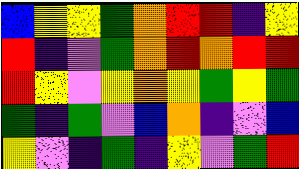[["blue", "yellow", "yellow", "green", "orange", "red", "red", "indigo", "yellow"], ["red", "indigo", "violet", "green", "orange", "red", "orange", "red", "red"], ["red", "yellow", "violet", "yellow", "orange", "yellow", "green", "yellow", "green"], ["green", "indigo", "green", "violet", "blue", "orange", "indigo", "violet", "blue"], ["yellow", "violet", "indigo", "green", "indigo", "yellow", "violet", "green", "red"]]